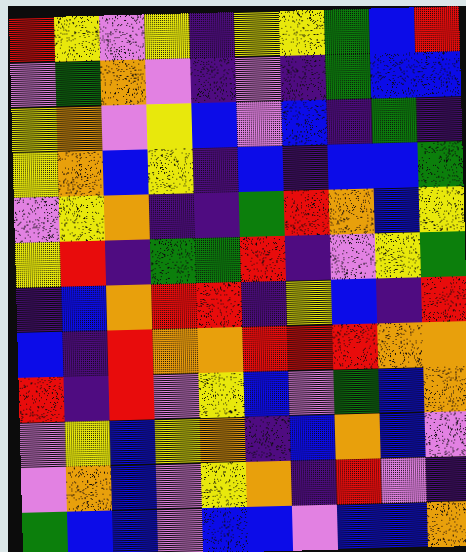[["red", "yellow", "violet", "yellow", "indigo", "yellow", "yellow", "green", "blue", "red"], ["violet", "green", "orange", "violet", "indigo", "violet", "indigo", "green", "blue", "blue"], ["yellow", "orange", "violet", "yellow", "blue", "violet", "blue", "indigo", "green", "indigo"], ["yellow", "orange", "blue", "yellow", "indigo", "blue", "indigo", "blue", "blue", "green"], ["violet", "yellow", "orange", "indigo", "indigo", "green", "red", "orange", "blue", "yellow"], ["yellow", "red", "indigo", "green", "green", "red", "indigo", "violet", "yellow", "green"], ["indigo", "blue", "orange", "red", "red", "indigo", "yellow", "blue", "indigo", "red"], ["blue", "indigo", "red", "orange", "orange", "red", "red", "red", "orange", "orange"], ["red", "indigo", "red", "violet", "yellow", "blue", "violet", "green", "blue", "orange"], ["violet", "yellow", "blue", "yellow", "orange", "indigo", "blue", "orange", "blue", "violet"], ["violet", "orange", "blue", "violet", "yellow", "orange", "indigo", "red", "violet", "indigo"], ["green", "blue", "blue", "violet", "blue", "blue", "violet", "blue", "blue", "orange"]]